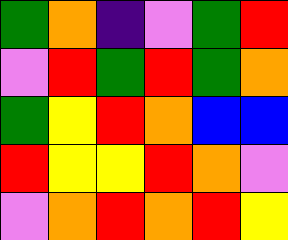[["green", "orange", "indigo", "violet", "green", "red"], ["violet", "red", "green", "red", "green", "orange"], ["green", "yellow", "red", "orange", "blue", "blue"], ["red", "yellow", "yellow", "red", "orange", "violet"], ["violet", "orange", "red", "orange", "red", "yellow"]]